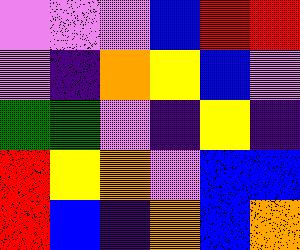[["violet", "violet", "violet", "blue", "red", "red"], ["violet", "indigo", "orange", "yellow", "blue", "violet"], ["green", "green", "violet", "indigo", "yellow", "indigo"], ["red", "yellow", "orange", "violet", "blue", "blue"], ["red", "blue", "indigo", "orange", "blue", "orange"]]